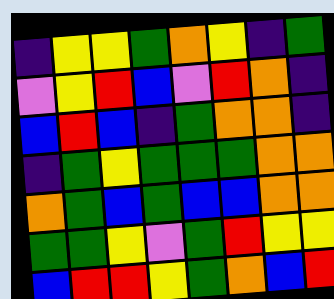[["indigo", "yellow", "yellow", "green", "orange", "yellow", "indigo", "green"], ["violet", "yellow", "red", "blue", "violet", "red", "orange", "indigo"], ["blue", "red", "blue", "indigo", "green", "orange", "orange", "indigo"], ["indigo", "green", "yellow", "green", "green", "green", "orange", "orange"], ["orange", "green", "blue", "green", "blue", "blue", "orange", "orange"], ["green", "green", "yellow", "violet", "green", "red", "yellow", "yellow"], ["blue", "red", "red", "yellow", "green", "orange", "blue", "red"]]